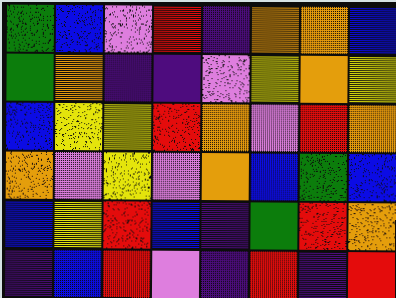[["green", "blue", "violet", "red", "indigo", "orange", "orange", "blue"], ["green", "orange", "indigo", "indigo", "violet", "yellow", "orange", "yellow"], ["blue", "yellow", "yellow", "red", "orange", "violet", "red", "orange"], ["orange", "violet", "yellow", "violet", "orange", "blue", "green", "blue"], ["blue", "yellow", "red", "blue", "indigo", "green", "red", "orange"], ["indigo", "blue", "red", "violet", "indigo", "red", "indigo", "red"]]